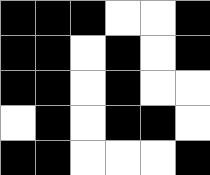[["black", "black", "black", "white", "white", "black"], ["black", "black", "white", "black", "white", "black"], ["black", "black", "white", "black", "white", "white"], ["white", "black", "white", "black", "black", "white"], ["black", "black", "white", "white", "white", "black"]]